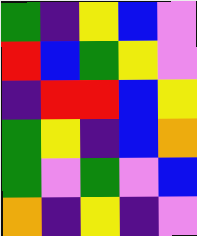[["green", "indigo", "yellow", "blue", "violet"], ["red", "blue", "green", "yellow", "violet"], ["indigo", "red", "red", "blue", "yellow"], ["green", "yellow", "indigo", "blue", "orange"], ["green", "violet", "green", "violet", "blue"], ["orange", "indigo", "yellow", "indigo", "violet"]]